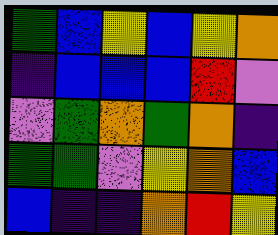[["green", "blue", "yellow", "blue", "yellow", "orange"], ["indigo", "blue", "blue", "blue", "red", "violet"], ["violet", "green", "orange", "green", "orange", "indigo"], ["green", "green", "violet", "yellow", "orange", "blue"], ["blue", "indigo", "indigo", "orange", "red", "yellow"]]